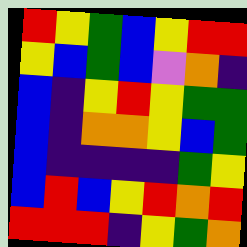[["red", "yellow", "green", "blue", "yellow", "red", "red"], ["yellow", "blue", "green", "blue", "violet", "orange", "indigo"], ["blue", "indigo", "yellow", "red", "yellow", "green", "green"], ["blue", "indigo", "orange", "orange", "yellow", "blue", "green"], ["blue", "indigo", "indigo", "indigo", "indigo", "green", "yellow"], ["blue", "red", "blue", "yellow", "red", "orange", "red"], ["red", "red", "red", "indigo", "yellow", "green", "orange"]]